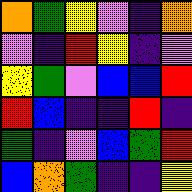[["orange", "green", "yellow", "violet", "indigo", "orange"], ["violet", "indigo", "red", "yellow", "indigo", "violet"], ["yellow", "green", "violet", "blue", "blue", "red"], ["red", "blue", "indigo", "indigo", "red", "indigo"], ["green", "indigo", "violet", "blue", "green", "red"], ["blue", "orange", "green", "indigo", "indigo", "yellow"]]